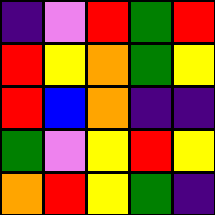[["indigo", "violet", "red", "green", "red"], ["red", "yellow", "orange", "green", "yellow"], ["red", "blue", "orange", "indigo", "indigo"], ["green", "violet", "yellow", "red", "yellow"], ["orange", "red", "yellow", "green", "indigo"]]